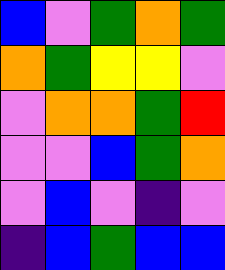[["blue", "violet", "green", "orange", "green"], ["orange", "green", "yellow", "yellow", "violet"], ["violet", "orange", "orange", "green", "red"], ["violet", "violet", "blue", "green", "orange"], ["violet", "blue", "violet", "indigo", "violet"], ["indigo", "blue", "green", "blue", "blue"]]